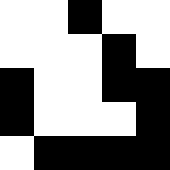[["white", "white", "black", "white", "white"], ["white", "white", "white", "black", "white"], ["black", "white", "white", "black", "black"], ["black", "white", "white", "white", "black"], ["white", "black", "black", "black", "black"]]